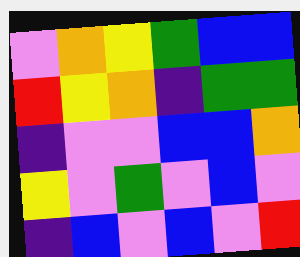[["violet", "orange", "yellow", "green", "blue", "blue"], ["red", "yellow", "orange", "indigo", "green", "green"], ["indigo", "violet", "violet", "blue", "blue", "orange"], ["yellow", "violet", "green", "violet", "blue", "violet"], ["indigo", "blue", "violet", "blue", "violet", "red"]]